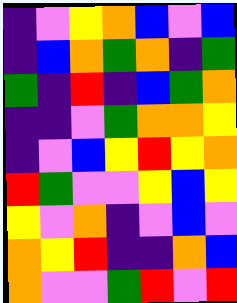[["indigo", "violet", "yellow", "orange", "blue", "violet", "blue"], ["indigo", "blue", "orange", "green", "orange", "indigo", "green"], ["green", "indigo", "red", "indigo", "blue", "green", "orange"], ["indigo", "indigo", "violet", "green", "orange", "orange", "yellow"], ["indigo", "violet", "blue", "yellow", "red", "yellow", "orange"], ["red", "green", "violet", "violet", "yellow", "blue", "yellow"], ["yellow", "violet", "orange", "indigo", "violet", "blue", "violet"], ["orange", "yellow", "red", "indigo", "indigo", "orange", "blue"], ["orange", "violet", "violet", "green", "red", "violet", "red"]]